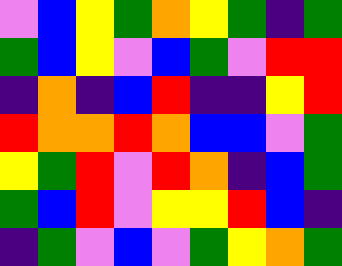[["violet", "blue", "yellow", "green", "orange", "yellow", "green", "indigo", "green"], ["green", "blue", "yellow", "violet", "blue", "green", "violet", "red", "red"], ["indigo", "orange", "indigo", "blue", "red", "indigo", "indigo", "yellow", "red"], ["red", "orange", "orange", "red", "orange", "blue", "blue", "violet", "green"], ["yellow", "green", "red", "violet", "red", "orange", "indigo", "blue", "green"], ["green", "blue", "red", "violet", "yellow", "yellow", "red", "blue", "indigo"], ["indigo", "green", "violet", "blue", "violet", "green", "yellow", "orange", "green"]]